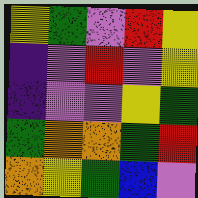[["yellow", "green", "violet", "red", "yellow"], ["indigo", "violet", "red", "violet", "yellow"], ["indigo", "violet", "violet", "yellow", "green"], ["green", "orange", "orange", "green", "red"], ["orange", "yellow", "green", "blue", "violet"]]